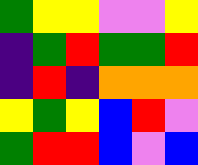[["green", "yellow", "yellow", "violet", "violet", "yellow"], ["indigo", "green", "red", "green", "green", "red"], ["indigo", "red", "indigo", "orange", "orange", "orange"], ["yellow", "green", "yellow", "blue", "red", "violet"], ["green", "red", "red", "blue", "violet", "blue"]]